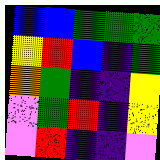[["blue", "blue", "green", "green", "green"], ["yellow", "red", "blue", "indigo", "green"], ["orange", "green", "indigo", "indigo", "yellow"], ["violet", "green", "red", "indigo", "yellow"], ["violet", "red", "indigo", "indigo", "violet"]]